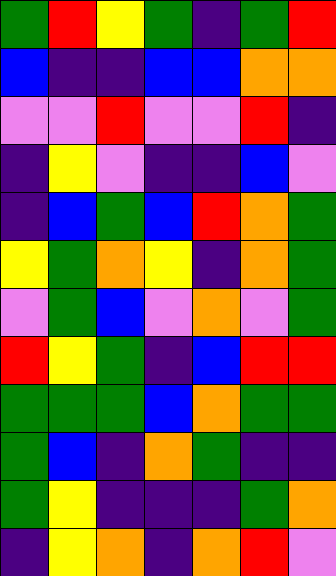[["green", "red", "yellow", "green", "indigo", "green", "red"], ["blue", "indigo", "indigo", "blue", "blue", "orange", "orange"], ["violet", "violet", "red", "violet", "violet", "red", "indigo"], ["indigo", "yellow", "violet", "indigo", "indigo", "blue", "violet"], ["indigo", "blue", "green", "blue", "red", "orange", "green"], ["yellow", "green", "orange", "yellow", "indigo", "orange", "green"], ["violet", "green", "blue", "violet", "orange", "violet", "green"], ["red", "yellow", "green", "indigo", "blue", "red", "red"], ["green", "green", "green", "blue", "orange", "green", "green"], ["green", "blue", "indigo", "orange", "green", "indigo", "indigo"], ["green", "yellow", "indigo", "indigo", "indigo", "green", "orange"], ["indigo", "yellow", "orange", "indigo", "orange", "red", "violet"]]